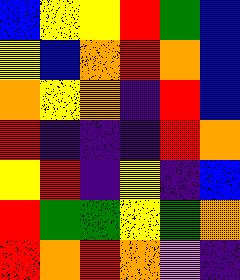[["blue", "yellow", "yellow", "red", "green", "blue"], ["yellow", "blue", "orange", "red", "orange", "blue"], ["orange", "yellow", "orange", "indigo", "red", "blue"], ["red", "indigo", "indigo", "indigo", "red", "orange"], ["yellow", "red", "indigo", "yellow", "indigo", "blue"], ["red", "green", "green", "yellow", "green", "orange"], ["red", "orange", "red", "orange", "violet", "indigo"]]